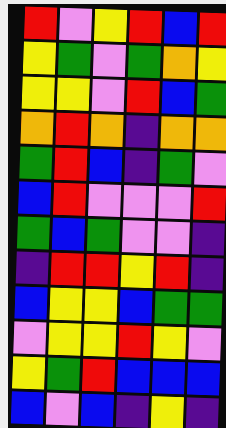[["red", "violet", "yellow", "red", "blue", "red"], ["yellow", "green", "violet", "green", "orange", "yellow"], ["yellow", "yellow", "violet", "red", "blue", "green"], ["orange", "red", "orange", "indigo", "orange", "orange"], ["green", "red", "blue", "indigo", "green", "violet"], ["blue", "red", "violet", "violet", "violet", "red"], ["green", "blue", "green", "violet", "violet", "indigo"], ["indigo", "red", "red", "yellow", "red", "indigo"], ["blue", "yellow", "yellow", "blue", "green", "green"], ["violet", "yellow", "yellow", "red", "yellow", "violet"], ["yellow", "green", "red", "blue", "blue", "blue"], ["blue", "violet", "blue", "indigo", "yellow", "indigo"]]